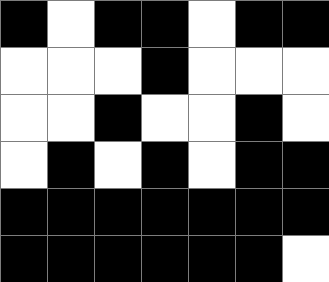[["black", "white", "black", "black", "white", "black", "black"], ["white", "white", "white", "black", "white", "white", "white"], ["white", "white", "black", "white", "white", "black", "white"], ["white", "black", "white", "black", "white", "black", "black"], ["black", "black", "black", "black", "black", "black", "black"], ["black", "black", "black", "black", "black", "black", "white"]]